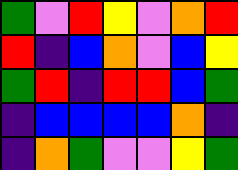[["green", "violet", "red", "yellow", "violet", "orange", "red"], ["red", "indigo", "blue", "orange", "violet", "blue", "yellow"], ["green", "red", "indigo", "red", "red", "blue", "green"], ["indigo", "blue", "blue", "blue", "blue", "orange", "indigo"], ["indigo", "orange", "green", "violet", "violet", "yellow", "green"]]